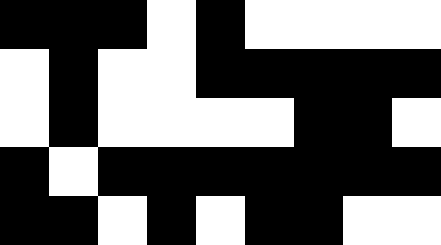[["black", "black", "black", "white", "black", "white", "white", "white", "white"], ["white", "black", "white", "white", "black", "black", "black", "black", "black"], ["white", "black", "white", "white", "white", "white", "black", "black", "white"], ["black", "white", "black", "black", "black", "black", "black", "black", "black"], ["black", "black", "white", "black", "white", "black", "black", "white", "white"]]